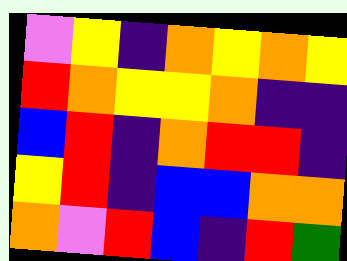[["violet", "yellow", "indigo", "orange", "yellow", "orange", "yellow"], ["red", "orange", "yellow", "yellow", "orange", "indigo", "indigo"], ["blue", "red", "indigo", "orange", "red", "red", "indigo"], ["yellow", "red", "indigo", "blue", "blue", "orange", "orange"], ["orange", "violet", "red", "blue", "indigo", "red", "green"]]